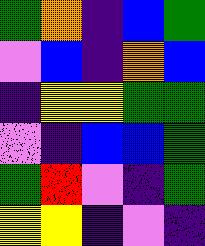[["green", "orange", "indigo", "blue", "green"], ["violet", "blue", "indigo", "orange", "blue"], ["indigo", "yellow", "yellow", "green", "green"], ["violet", "indigo", "blue", "blue", "green"], ["green", "red", "violet", "indigo", "green"], ["yellow", "yellow", "indigo", "violet", "indigo"]]